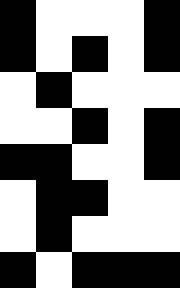[["black", "white", "white", "white", "black"], ["black", "white", "black", "white", "black"], ["white", "black", "white", "white", "white"], ["white", "white", "black", "white", "black"], ["black", "black", "white", "white", "black"], ["white", "black", "black", "white", "white"], ["white", "black", "white", "white", "white"], ["black", "white", "black", "black", "black"]]